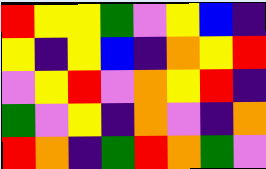[["red", "yellow", "yellow", "green", "violet", "yellow", "blue", "indigo"], ["yellow", "indigo", "yellow", "blue", "indigo", "orange", "yellow", "red"], ["violet", "yellow", "red", "violet", "orange", "yellow", "red", "indigo"], ["green", "violet", "yellow", "indigo", "orange", "violet", "indigo", "orange"], ["red", "orange", "indigo", "green", "red", "orange", "green", "violet"]]